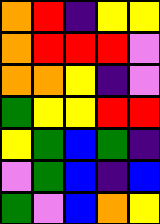[["orange", "red", "indigo", "yellow", "yellow"], ["orange", "red", "red", "red", "violet"], ["orange", "orange", "yellow", "indigo", "violet"], ["green", "yellow", "yellow", "red", "red"], ["yellow", "green", "blue", "green", "indigo"], ["violet", "green", "blue", "indigo", "blue"], ["green", "violet", "blue", "orange", "yellow"]]